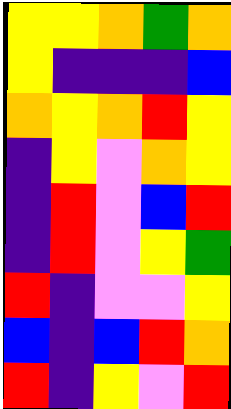[["yellow", "yellow", "orange", "green", "orange"], ["yellow", "indigo", "indigo", "indigo", "blue"], ["orange", "yellow", "orange", "red", "yellow"], ["indigo", "yellow", "violet", "orange", "yellow"], ["indigo", "red", "violet", "blue", "red"], ["indigo", "red", "violet", "yellow", "green"], ["red", "indigo", "violet", "violet", "yellow"], ["blue", "indigo", "blue", "red", "orange"], ["red", "indigo", "yellow", "violet", "red"]]